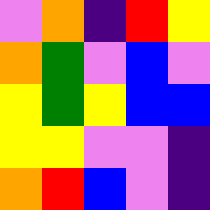[["violet", "orange", "indigo", "red", "yellow"], ["orange", "green", "violet", "blue", "violet"], ["yellow", "green", "yellow", "blue", "blue"], ["yellow", "yellow", "violet", "violet", "indigo"], ["orange", "red", "blue", "violet", "indigo"]]